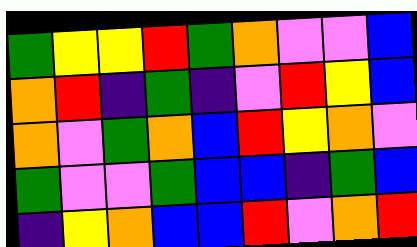[["green", "yellow", "yellow", "red", "green", "orange", "violet", "violet", "blue"], ["orange", "red", "indigo", "green", "indigo", "violet", "red", "yellow", "blue"], ["orange", "violet", "green", "orange", "blue", "red", "yellow", "orange", "violet"], ["green", "violet", "violet", "green", "blue", "blue", "indigo", "green", "blue"], ["indigo", "yellow", "orange", "blue", "blue", "red", "violet", "orange", "red"]]